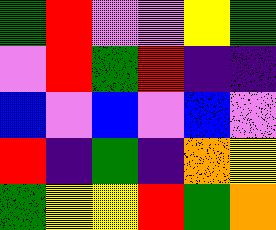[["green", "red", "violet", "violet", "yellow", "green"], ["violet", "red", "green", "red", "indigo", "indigo"], ["blue", "violet", "blue", "violet", "blue", "violet"], ["red", "indigo", "green", "indigo", "orange", "yellow"], ["green", "yellow", "yellow", "red", "green", "orange"]]